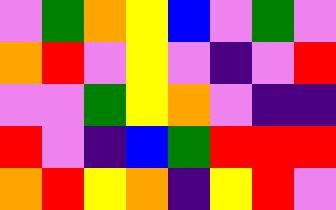[["violet", "green", "orange", "yellow", "blue", "violet", "green", "violet"], ["orange", "red", "violet", "yellow", "violet", "indigo", "violet", "red"], ["violet", "violet", "green", "yellow", "orange", "violet", "indigo", "indigo"], ["red", "violet", "indigo", "blue", "green", "red", "red", "red"], ["orange", "red", "yellow", "orange", "indigo", "yellow", "red", "violet"]]